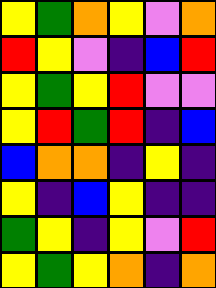[["yellow", "green", "orange", "yellow", "violet", "orange"], ["red", "yellow", "violet", "indigo", "blue", "red"], ["yellow", "green", "yellow", "red", "violet", "violet"], ["yellow", "red", "green", "red", "indigo", "blue"], ["blue", "orange", "orange", "indigo", "yellow", "indigo"], ["yellow", "indigo", "blue", "yellow", "indigo", "indigo"], ["green", "yellow", "indigo", "yellow", "violet", "red"], ["yellow", "green", "yellow", "orange", "indigo", "orange"]]